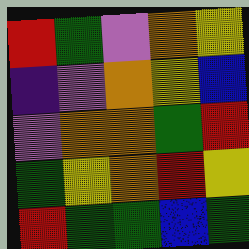[["red", "green", "violet", "orange", "yellow"], ["indigo", "violet", "orange", "yellow", "blue"], ["violet", "orange", "orange", "green", "red"], ["green", "yellow", "orange", "red", "yellow"], ["red", "green", "green", "blue", "green"]]